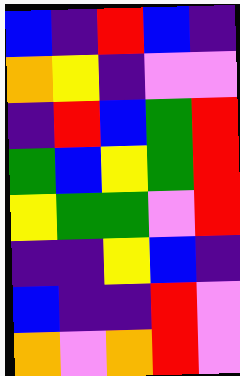[["blue", "indigo", "red", "blue", "indigo"], ["orange", "yellow", "indigo", "violet", "violet"], ["indigo", "red", "blue", "green", "red"], ["green", "blue", "yellow", "green", "red"], ["yellow", "green", "green", "violet", "red"], ["indigo", "indigo", "yellow", "blue", "indigo"], ["blue", "indigo", "indigo", "red", "violet"], ["orange", "violet", "orange", "red", "violet"]]